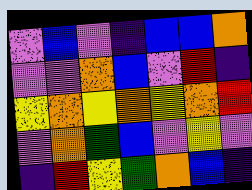[["violet", "blue", "violet", "indigo", "blue", "blue", "orange"], ["violet", "violet", "orange", "blue", "violet", "red", "indigo"], ["yellow", "orange", "yellow", "orange", "yellow", "orange", "red"], ["violet", "orange", "green", "blue", "violet", "yellow", "violet"], ["indigo", "red", "yellow", "green", "orange", "blue", "indigo"]]